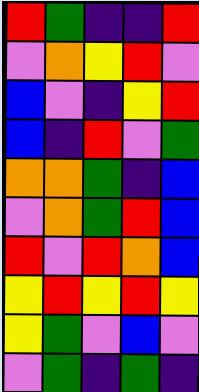[["red", "green", "indigo", "indigo", "red"], ["violet", "orange", "yellow", "red", "violet"], ["blue", "violet", "indigo", "yellow", "red"], ["blue", "indigo", "red", "violet", "green"], ["orange", "orange", "green", "indigo", "blue"], ["violet", "orange", "green", "red", "blue"], ["red", "violet", "red", "orange", "blue"], ["yellow", "red", "yellow", "red", "yellow"], ["yellow", "green", "violet", "blue", "violet"], ["violet", "green", "indigo", "green", "indigo"]]